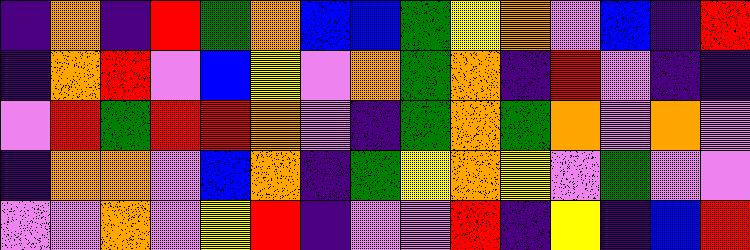[["indigo", "orange", "indigo", "red", "green", "orange", "blue", "blue", "green", "yellow", "orange", "violet", "blue", "indigo", "red"], ["indigo", "orange", "red", "violet", "blue", "yellow", "violet", "orange", "green", "orange", "indigo", "red", "violet", "indigo", "indigo"], ["violet", "red", "green", "red", "red", "orange", "violet", "indigo", "green", "orange", "green", "orange", "violet", "orange", "violet"], ["indigo", "orange", "orange", "violet", "blue", "orange", "indigo", "green", "yellow", "orange", "yellow", "violet", "green", "violet", "violet"], ["violet", "violet", "orange", "violet", "yellow", "red", "indigo", "violet", "violet", "red", "indigo", "yellow", "indigo", "blue", "red"]]